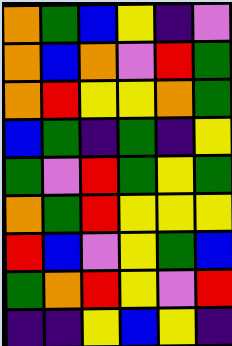[["orange", "green", "blue", "yellow", "indigo", "violet"], ["orange", "blue", "orange", "violet", "red", "green"], ["orange", "red", "yellow", "yellow", "orange", "green"], ["blue", "green", "indigo", "green", "indigo", "yellow"], ["green", "violet", "red", "green", "yellow", "green"], ["orange", "green", "red", "yellow", "yellow", "yellow"], ["red", "blue", "violet", "yellow", "green", "blue"], ["green", "orange", "red", "yellow", "violet", "red"], ["indigo", "indigo", "yellow", "blue", "yellow", "indigo"]]